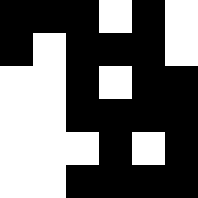[["black", "black", "black", "white", "black", "white"], ["black", "white", "black", "black", "black", "white"], ["white", "white", "black", "white", "black", "black"], ["white", "white", "black", "black", "black", "black"], ["white", "white", "white", "black", "white", "black"], ["white", "white", "black", "black", "black", "black"]]